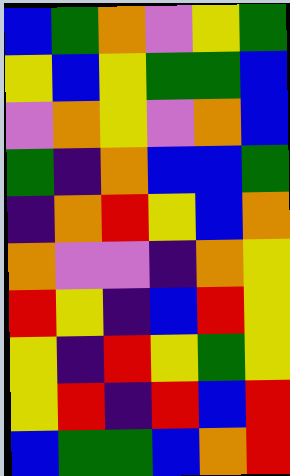[["blue", "green", "orange", "violet", "yellow", "green"], ["yellow", "blue", "yellow", "green", "green", "blue"], ["violet", "orange", "yellow", "violet", "orange", "blue"], ["green", "indigo", "orange", "blue", "blue", "green"], ["indigo", "orange", "red", "yellow", "blue", "orange"], ["orange", "violet", "violet", "indigo", "orange", "yellow"], ["red", "yellow", "indigo", "blue", "red", "yellow"], ["yellow", "indigo", "red", "yellow", "green", "yellow"], ["yellow", "red", "indigo", "red", "blue", "red"], ["blue", "green", "green", "blue", "orange", "red"]]